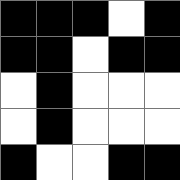[["black", "black", "black", "white", "black"], ["black", "black", "white", "black", "black"], ["white", "black", "white", "white", "white"], ["white", "black", "white", "white", "white"], ["black", "white", "white", "black", "black"]]